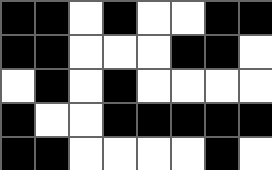[["black", "black", "white", "black", "white", "white", "black", "black"], ["black", "black", "white", "white", "white", "black", "black", "white"], ["white", "black", "white", "black", "white", "white", "white", "white"], ["black", "white", "white", "black", "black", "black", "black", "black"], ["black", "black", "white", "white", "white", "white", "black", "white"]]